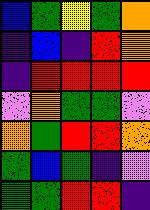[["blue", "green", "yellow", "green", "orange"], ["indigo", "blue", "indigo", "red", "orange"], ["indigo", "red", "red", "red", "red"], ["violet", "orange", "green", "green", "violet"], ["orange", "green", "red", "red", "orange"], ["green", "blue", "green", "indigo", "violet"], ["green", "green", "red", "red", "indigo"]]